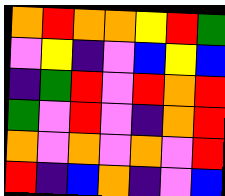[["orange", "red", "orange", "orange", "yellow", "red", "green"], ["violet", "yellow", "indigo", "violet", "blue", "yellow", "blue"], ["indigo", "green", "red", "violet", "red", "orange", "red"], ["green", "violet", "red", "violet", "indigo", "orange", "red"], ["orange", "violet", "orange", "violet", "orange", "violet", "red"], ["red", "indigo", "blue", "orange", "indigo", "violet", "blue"]]